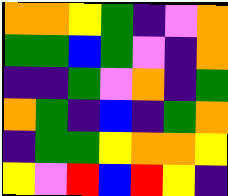[["orange", "orange", "yellow", "green", "indigo", "violet", "orange"], ["green", "green", "blue", "green", "violet", "indigo", "orange"], ["indigo", "indigo", "green", "violet", "orange", "indigo", "green"], ["orange", "green", "indigo", "blue", "indigo", "green", "orange"], ["indigo", "green", "green", "yellow", "orange", "orange", "yellow"], ["yellow", "violet", "red", "blue", "red", "yellow", "indigo"]]